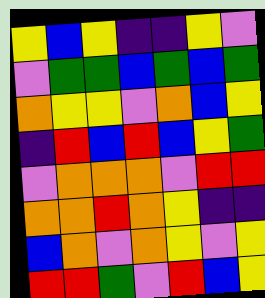[["yellow", "blue", "yellow", "indigo", "indigo", "yellow", "violet"], ["violet", "green", "green", "blue", "green", "blue", "green"], ["orange", "yellow", "yellow", "violet", "orange", "blue", "yellow"], ["indigo", "red", "blue", "red", "blue", "yellow", "green"], ["violet", "orange", "orange", "orange", "violet", "red", "red"], ["orange", "orange", "red", "orange", "yellow", "indigo", "indigo"], ["blue", "orange", "violet", "orange", "yellow", "violet", "yellow"], ["red", "red", "green", "violet", "red", "blue", "yellow"]]